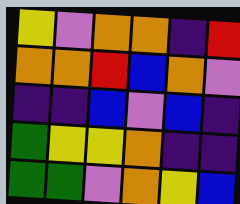[["yellow", "violet", "orange", "orange", "indigo", "red"], ["orange", "orange", "red", "blue", "orange", "violet"], ["indigo", "indigo", "blue", "violet", "blue", "indigo"], ["green", "yellow", "yellow", "orange", "indigo", "indigo"], ["green", "green", "violet", "orange", "yellow", "blue"]]